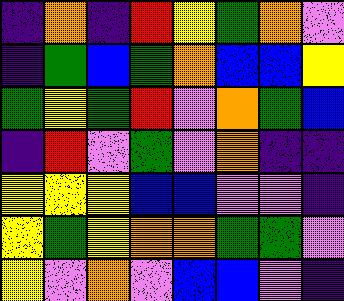[["indigo", "orange", "indigo", "red", "yellow", "green", "orange", "violet"], ["indigo", "green", "blue", "green", "orange", "blue", "blue", "yellow"], ["green", "yellow", "green", "red", "violet", "orange", "green", "blue"], ["indigo", "red", "violet", "green", "violet", "orange", "indigo", "indigo"], ["yellow", "yellow", "yellow", "blue", "blue", "violet", "violet", "indigo"], ["yellow", "green", "yellow", "orange", "orange", "green", "green", "violet"], ["yellow", "violet", "orange", "violet", "blue", "blue", "violet", "indigo"]]